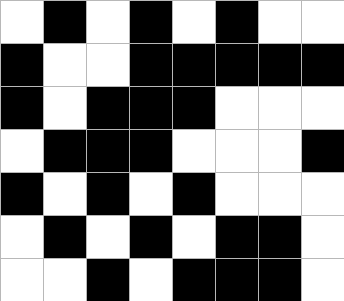[["white", "black", "white", "black", "white", "black", "white", "white"], ["black", "white", "white", "black", "black", "black", "black", "black"], ["black", "white", "black", "black", "black", "white", "white", "white"], ["white", "black", "black", "black", "white", "white", "white", "black"], ["black", "white", "black", "white", "black", "white", "white", "white"], ["white", "black", "white", "black", "white", "black", "black", "white"], ["white", "white", "black", "white", "black", "black", "black", "white"]]